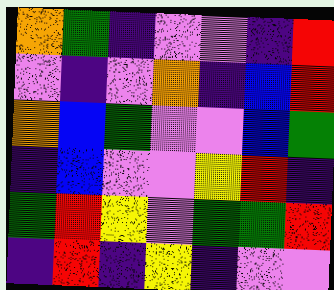[["orange", "green", "indigo", "violet", "violet", "indigo", "red"], ["violet", "indigo", "violet", "orange", "indigo", "blue", "red"], ["orange", "blue", "green", "violet", "violet", "blue", "green"], ["indigo", "blue", "violet", "violet", "yellow", "red", "indigo"], ["green", "red", "yellow", "violet", "green", "green", "red"], ["indigo", "red", "indigo", "yellow", "indigo", "violet", "violet"]]